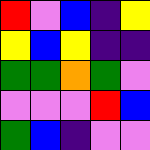[["red", "violet", "blue", "indigo", "yellow"], ["yellow", "blue", "yellow", "indigo", "indigo"], ["green", "green", "orange", "green", "violet"], ["violet", "violet", "violet", "red", "blue"], ["green", "blue", "indigo", "violet", "violet"]]